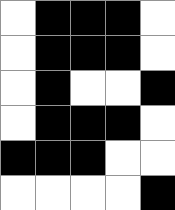[["white", "black", "black", "black", "white"], ["white", "black", "black", "black", "white"], ["white", "black", "white", "white", "black"], ["white", "black", "black", "black", "white"], ["black", "black", "black", "white", "white"], ["white", "white", "white", "white", "black"]]